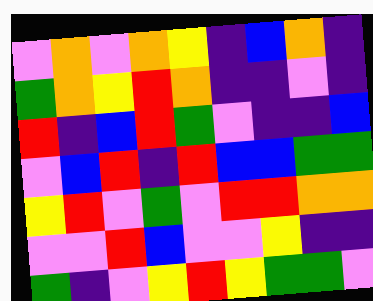[["violet", "orange", "violet", "orange", "yellow", "indigo", "blue", "orange", "indigo"], ["green", "orange", "yellow", "red", "orange", "indigo", "indigo", "violet", "indigo"], ["red", "indigo", "blue", "red", "green", "violet", "indigo", "indigo", "blue"], ["violet", "blue", "red", "indigo", "red", "blue", "blue", "green", "green"], ["yellow", "red", "violet", "green", "violet", "red", "red", "orange", "orange"], ["violet", "violet", "red", "blue", "violet", "violet", "yellow", "indigo", "indigo"], ["green", "indigo", "violet", "yellow", "red", "yellow", "green", "green", "violet"]]